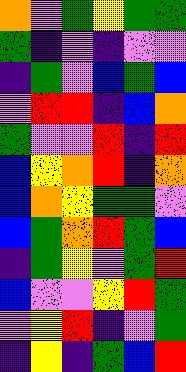[["orange", "violet", "green", "yellow", "green", "green"], ["green", "indigo", "violet", "indigo", "violet", "violet"], ["indigo", "green", "violet", "blue", "green", "blue"], ["violet", "red", "red", "indigo", "blue", "orange"], ["green", "violet", "violet", "red", "indigo", "red"], ["blue", "yellow", "orange", "red", "indigo", "orange"], ["blue", "orange", "yellow", "green", "green", "violet"], ["blue", "green", "orange", "red", "green", "blue"], ["indigo", "green", "yellow", "violet", "green", "red"], ["blue", "violet", "violet", "yellow", "red", "green"], ["violet", "yellow", "red", "indigo", "violet", "green"], ["indigo", "yellow", "indigo", "green", "blue", "red"]]